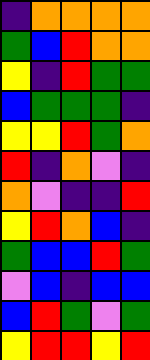[["indigo", "orange", "orange", "orange", "orange"], ["green", "blue", "red", "orange", "orange"], ["yellow", "indigo", "red", "green", "green"], ["blue", "green", "green", "green", "indigo"], ["yellow", "yellow", "red", "green", "orange"], ["red", "indigo", "orange", "violet", "indigo"], ["orange", "violet", "indigo", "indigo", "red"], ["yellow", "red", "orange", "blue", "indigo"], ["green", "blue", "blue", "red", "green"], ["violet", "blue", "indigo", "blue", "blue"], ["blue", "red", "green", "violet", "green"], ["yellow", "red", "red", "yellow", "red"]]